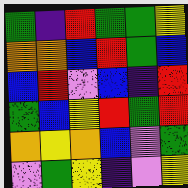[["green", "indigo", "red", "green", "green", "yellow"], ["orange", "orange", "blue", "red", "green", "blue"], ["blue", "red", "violet", "blue", "indigo", "red"], ["green", "blue", "yellow", "red", "green", "red"], ["orange", "yellow", "orange", "blue", "violet", "green"], ["violet", "green", "yellow", "indigo", "violet", "yellow"]]